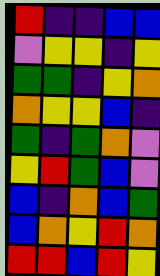[["red", "indigo", "indigo", "blue", "blue"], ["violet", "yellow", "yellow", "indigo", "yellow"], ["green", "green", "indigo", "yellow", "orange"], ["orange", "yellow", "yellow", "blue", "indigo"], ["green", "indigo", "green", "orange", "violet"], ["yellow", "red", "green", "blue", "violet"], ["blue", "indigo", "orange", "blue", "green"], ["blue", "orange", "yellow", "red", "orange"], ["red", "red", "blue", "red", "yellow"]]